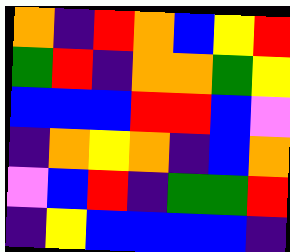[["orange", "indigo", "red", "orange", "blue", "yellow", "red"], ["green", "red", "indigo", "orange", "orange", "green", "yellow"], ["blue", "blue", "blue", "red", "red", "blue", "violet"], ["indigo", "orange", "yellow", "orange", "indigo", "blue", "orange"], ["violet", "blue", "red", "indigo", "green", "green", "red"], ["indigo", "yellow", "blue", "blue", "blue", "blue", "indigo"]]